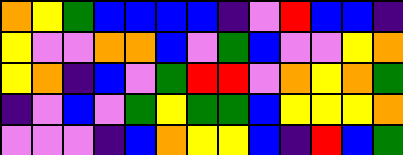[["orange", "yellow", "green", "blue", "blue", "blue", "blue", "indigo", "violet", "red", "blue", "blue", "indigo"], ["yellow", "violet", "violet", "orange", "orange", "blue", "violet", "green", "blue", "violet", "violet", "yellow", "orange"], ["yellow", "orange", "indigo", "blue", "violet", "green", "red", "red", "violet", "orange", "yellow", "orange", "green"], ["indigo", "violet", "blue", "violet", "green", "yellow", "green", "green", "blue", "yellow", "yellow", "yellow", "orange"], ["violet", "violet", "violet", "indigo", "blue", "orange", "yellow", "yellow", "blue", "indigo", "red", "blue", "green"]]